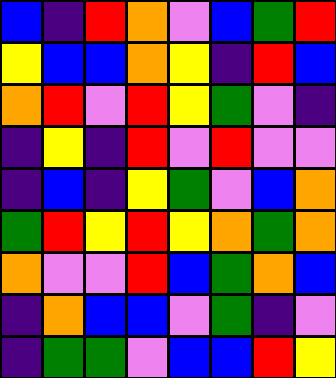[["blue", "indigo", "red", "orange", "violet", "blue", "green", "red"], ["yellow", "blue", "blue", "orange", "yellow", "indigo", "red", "blue"], ["orange", "red", "violet", "red", "yellow", "green", "violet", "indigo"], ["indigo", "yellow", "indigo", "red", "violet", "red", "violet", "violet"], ["indigo", "blue", "indigo", "yellow", "green", "violet", "blue", "orange"], ["green", "red", "yellow", "red", "yellow", "orange", "green", "orange"], ["orange", "violet", "violet", "red", "blue", "green", "orange", "blue"], ["indigo", "orange", "blue", "blue", "violet", "green", "indigo", "violet"], ["indigo", "green", "green", "violet", "blue", "blue", "red", "yellow"]]